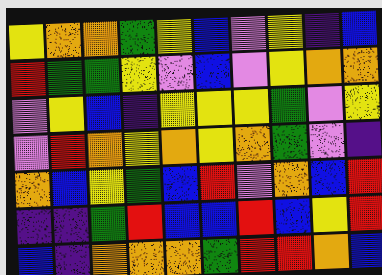[["yellow", "orange", "orange", "green", "yellow", "blue", "violet", "yellow", "indigo", "blue"], ["red", "green", "green", "yellow", "violet", "blue", "violet", "yellow", "orange", "orange"], ["violet", "yellow", "blue", "indigo", "yellow", "yellow", "yellow", "green", "violet", "yellow"], ["violet", "red", "orange", "yellow", "orange", "yellow", "orange", "green", "violet", "indigo"], ["orange", "blue", "yellow", "green", "blue", "red", "violet", "orange", "blue", "red"], ["indigo", "indigo", "green", "red", "blue", "blue", "red", "blue", "yellow", "red"], ["blue", "indigo", "orange", "orange", "orange", "green", "red", "red", "orange", "blue"]]